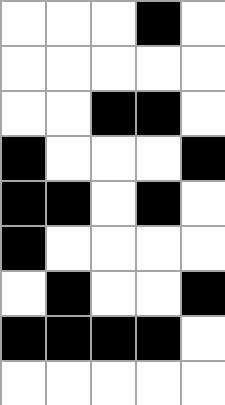[["white", "white", "white", "black", "white"], ["white", "white", "white", "white", "white"], ["white", "white", "black", "black", "white"], ["black", "white", "white", "white", "black"], ["black", "black", "white", "black", "white"], ["black", "white", "white", "white", "white"], ["white", "black", "white", "white", "black"], ["black", "black", "black", "black", "white"], ["white", "white", "white", "white", "white"]]